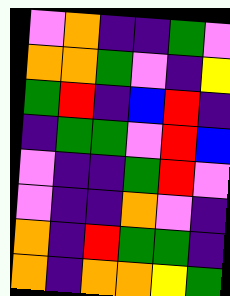[["violet", "orange", "indigo", "indigo", "green", "violet"], ["orange", "orange", "green", "violet", "indigo", "yellow"], ["green", "red", "indigo", "blue", "red", "indigo"], ["indigo", "green", "green", "violet", "red", "blue"], ["violet", "indigo", "indigo", "green", "red", "violet"], ["violet", "indigo", "indigo", "orange", "violet", "indigo"], ["orange", "indigo", "red", "green", "green", "indigo"], ["orange", "indigo", "orange", "orange", "yellow", "green"]]